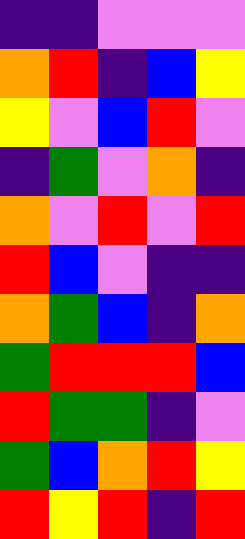[["indigo", "indigo", "violet", "violet", "violet"], ["orange", "red", "indigo", "blue", "yellow"], ["yellow", "violet", "blue", "red", "violet"], ["indigo", "green", "violet", "orange", "indigo"], ["orange", "violet", "red", "violet", "red"], ["red", "blue", "violet", "indigo", "indigo"], ["orange", "green", "blue", "indigo", "orange"], ["green", "red", "red", "red", "blue"], ["red", "green", "green", "indigo", "violet"], ["green", "blue", "orange", "red", "yellow"], ["red", "yellow", "red", "indigo", "red"]]